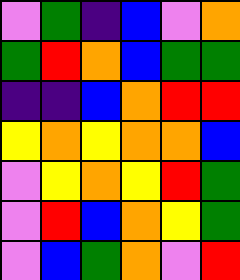[["violet", "green", "indigo", "blue", "violet", "orange"], ["green", "red", "orange", "blue", "green", "green"], ["indigo", "indigo", "blue", "orange", "red", "red"], ["yellow", "orange", "yellow", "orange", "orange", "blue"], ["violet", "yellow", "orange", "yellow", "red", "green"], ["violet", "red", "blue", "orange", "yellow", "green"], ["violet", "blue", "green", "orange", "violet", "red"]]